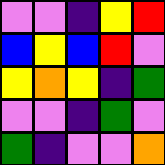[["violet", "violet", "indigo", "yellow", "red"], ["blue", "yellow", "blue", "red", "violet"], ["yellow", "orange", "yellow", "indigo", "green"], ["violet", "violet", "indigo", "green", "violet"], ["green", "indigo", "violet", "violet", "orange"]]